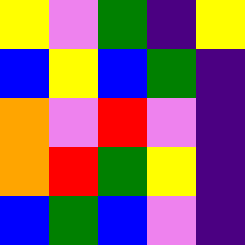[["yellow", "violet", "green", "indigo", "yellow"], ["blue", "yellow", "blue", "green", "indigo"], ["orange", "violet", "red", "violet", "indigo"], ["orange", "red", "green", "yellow", "indigo"], ["blue", "green", "blue", "violet", "indigo"]]